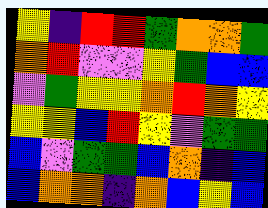[["yellow", "indigo", "red", "red", "green", "orange", "orange", "green"], ["orange", "red", "violet", "violet", "yellow", "green", "blue", "blue"], ["violet", "green", "yellow", "yellow", "orange", "red", "orange", "yellow"], ["yellow", "yellow", "blue", "red", "yellow", "violet", "green", "green"], ["blue", "violet", "green", "green", "blue", "orange", "indigo", "blue"], ["blue", "orange", "orange", "indigo", "orange", "blue", "yellow", "blue"]]